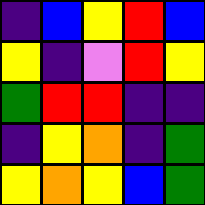[["indigo", "blue", "yellow", "red", "blue"], ["yellow", "indigo", "violet", "red", "yellow"], ["green", "red", "red", "indigo", "indigo"], ["indigo", "yellow", "orange", "indigo", "green"], ["yellow", "orange", "yellow", "blue", "green"]]